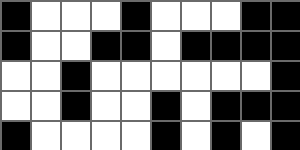[["black", "white", "white", "white", "black", "white", "white", "white", "black", "black"], ["black", "white", "white", "black", "black", "white", "black", "black", "black", "black"], ["white", "white", "black", "white", "white", "white", "white", "white", "white", "black"], ["white", "white", "black", "white", "white", "black", "white", "black", "black", "black"], ["black", "white", "white", "white", "white", "black", "white", "black", "white", "black"]]